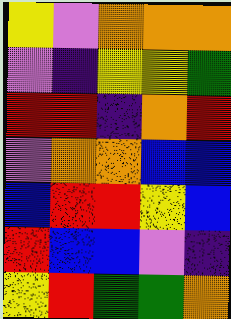[["yellow", "violet", "orange", "orange", "orange"], ["violet", "indigo", "yellow", "yellow", "green"], ["red", "red", "indigo", "orange", "red"], ["violet", "orange", "orange", "blue", "blue"], ["blue", "red", "red", "yellow", "blue"], ["red", "blue", "blue", "violet", "indigo"], ["yellow", "red", "green", "green", "orange"]]